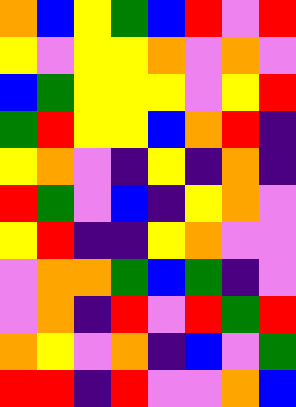[["orange", "blue", "yellow", "green", "blue", "red", "violet", "red"], ["yellow", "violet", "yellow", "yellow", "orange", "violet", "orange", "violet"], ["blue", "green", "yellow", "yellow", "yellow", "violet", "yellow", "red"], ["green", "red", "yellow", "yellow", "blue", "orange", "red", "indigo"], ["yellow", "orange", "violet", "indigo", "yellow", "indigo", "orange", "indigo"], ["red", "green", "violet", "blue", "indigo", "yellow", "orange", "violet"], ["yellow", "red", "indigo", "indigo", "yellow", "orange", "violet", "violet"], ["violet", "orange", "orange", "green", "blue", "green", "indigo", "violet"], ["violet", "orange", "indigo", "red", "violet", "red", "green", "red"], ["orange", "yellow", "violet", "orange", "indigo", "blue", "violet", "green"], ["red", "red", "indigo", "red", "violet", "violet", "orange", "blue"]]